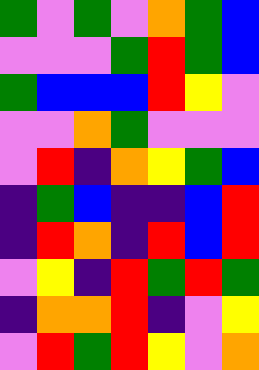[["green", "violet", "green", "violet", "orange", "green", "blue"], ["violet", "violet", "violet", "green", "red", "green", "blue"], ["green", "blue", "blue", "blue", "red", "yellow", "violet"], ["violet", "violet", "orange", "green", "violet", "violet", "violet"], ["violet", "red", "indigo", "orange", "yellow", "green", "blue"], ["indigo", "green", "blue", "indigo", "indigo", "blue", "red"], ["indigo", "red", "orange", "indigo", "red", "blue", "red"], ["violet", "yellow", "indigo", "red", "green", "red", "green"], ["indigo", "orange", "orange", "red", "indigo", "violet", "yellow"], ["violet", "red", "green", "red", "yellow", "violet", "orange"]]